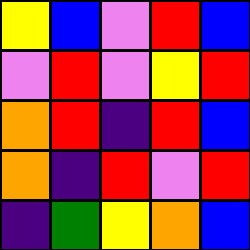[["yellow", "blue", "violet", "red", "blue"], ["violet", "red", "violet", "yellow", "red"], ["orange", "red", "indigo", "red", "blue"], ["orange", "indigo", "red", "violet", "red"], ["indigo", "green", "yellow", "orange", "blue"]]